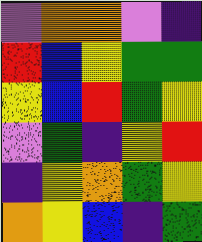[["violet", "orange", "orange", "violet", "indigo"], ["red", "blue", "yellow", "green", "green"], ["yellow", "blue", "red", "green", "yellow"], ["violet", "green", "indigo", "yellow", "red"], ["indigo", "yellow", "orange", "green", "yellow"], ["orange", "yellow", "blue", "indigo", "green"]]